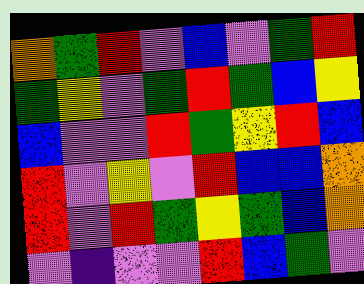[["orange", "green", "red", "violet", "blue", "violet", "green", "red"], ["green", "yellow", "violet", "green", "red", "green", "blue", "yellow"], ["blue", "violet", "violet", "red", "green", "yellow", "red", "blue"], ["red", "violet", "yellow", "violet", "red", "blue", "blue", "orange"], ["red", "violet", "red", "green", "yellow", "green", "blue", "orange"], ["violet", "indigo", "violet", "violet", "red", "blue", "green", "violet"]]